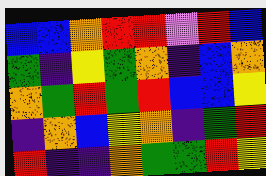[["blue", "blue", "orange", "red", "red", "violet", "red", "blue"], ["green", "indigo", "yellow", "green", "orange", "indigo", "blue", "orange"], ["orange", "green", "red", "green", "red", "blue", "blue", "yellow"], ["indigo", "orange", "blue", "yellow", "orange", "indigo", "green", "red"], ["red", "indigo", "indigo", "orange", "green", "green", "red", "yellow"]]